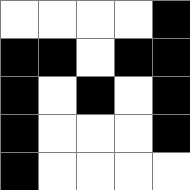[["white", "white", "white", "white", "black"], ["black", "black", "white", "black", "black"], ["black", "white", "black", "white", "black"], ["black", "white", "white", "white", "black"], ["black", "white", "white", "white", "white"]]